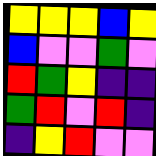[["yellow", "yellow", "yellow", "blue", "yellow"], ["blue", "violet", "violet", "green", "violet"], ["red", "green", "yellow", "indigo", "indigo"], ["green", "red", "violet", "red", "indigo"], ["indigo", "yellow", "red", "violet", "violet"]]